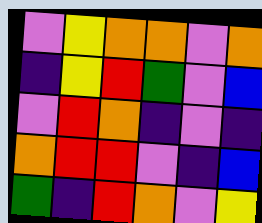[["violet", "yellow", "orange", "orange", "violet", "orange"], ["indigo", "yellow", "red", "green", "violet", "blue"], ["violet", "red", "orange", "indigo", "violet", "indigo"], ["orange", "red", "red", "violet", "indigo", "blue"], ["green", "indigo", "red", "orange", "violet", "yellow"]]